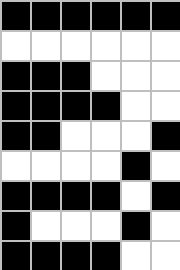[["black", "black", "black", "black", "black", "black"], ["white", "white", "white", "white", "white", "white"], ["black", "black", "black", "white", "white", "white"], ["black", "black", "black", "black", "white", "white"], ["black", "black", "white", "white", "white", "black"], ["white", "white", "white", "white", "black", "white"], ["black", "black", "black", "black", "white", "black"], ["black", "white", "white", "white", "black", "white"], ["black", "black", "black", "black", "white", "white"]]